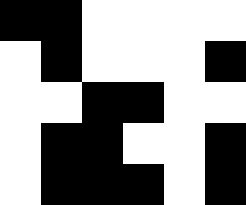[["black", "black", "white", "white", "white", "white"], ["white", "black", "white", "white", "white", "black"], ["white", "white", "black", "black", "white", "white"], ["white", "black", "black", "white", "white", "black"], ["white", "black", "black", "black", "white", "black"]]